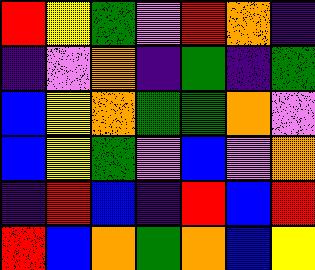[["red", "yellow", "green", "violet", "red", "orange", "indigo"], ["indigo", "violet", "orange", "indigo", "green", "indigo", "green"], ["blue", "yellow", "orange", "green", "green", "orange", "violet"], ["blue", "yellow", "green", "violet", "blue", "violet", "orange"], ["indigo", "red", "blue", "indigo", "red", "blue", "red"], ["red", "blue", "orange", "green", "orange", "blue", "yellow"]]